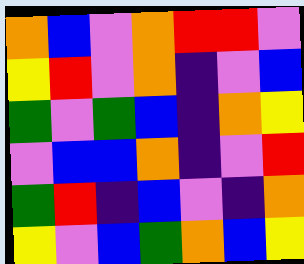[["orange", "blue", "violet", "orange", "red", "red", "violet"], ["yellow", "red", "violet", "orange", "indigo", "violet", "blue"], ["green", "violet", "green", "blue", "indigo", "orange", "yellow"], ["violet", "blue", "blue", "orange", "indigo", "violet", "red"], ["green", "red", "indigo", "blue", "violet", "indigo", "orange"], ["yellow", "violet", "blue", "green", "orange", "blue", "yellow"]]